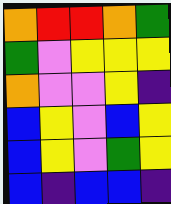[["orange", "red", "red", "orange", "green"], ["green", "violet", "yellow", "yellow", "yellow"], ["orange", "violet", "violet", "yellow", "indigo"], ["blue", "yellow", "violet", "blue", "yellow"], ["blue", "yellow", "violet", "green", "yellow"], ["blue", "indigo", "blue", "blue", "indigo"]]